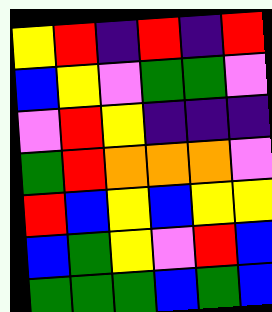[["yellow", "red", "indigo", "red", "indigo", "red"], ["blue", "yellow", "violet", "green", "green", "violet"], ["violet", "red", "yellow", "indigo", "indigo", "indigo"], ["green", "red", "orange", "orange", "orange", "violet"], ["red", "blue", "yellow", "blue", "yellow", "yellow"], ["blue", "green", "yellow", "violet", "red", "blue"], ["green", "green", "green", "blue", "green", "blue"]]